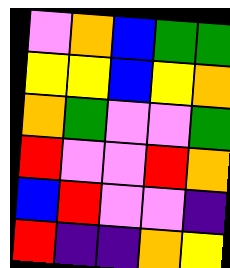[["violet", "orange", "blue", "green", "green"], ["yellow", "yellow", "blue", "yellow", "orange"], ["orange", "green", "violet", "violet", "green"], ["red", "violet", "violet", "red", "orange"], ["blue", "red", "violet", "violet", "indigo"], ["red", "indigo", "indigo", "orange", "yellow"]]